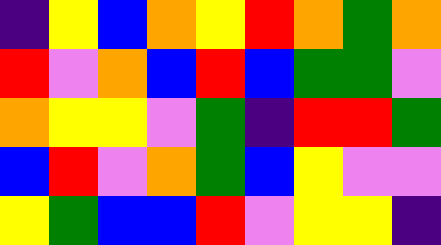[["indigo", "yellow", "blue", "orange", "yellow", "red", "orange", "green", "orange"], ["red", "violet", "orange", "blue", "red", "blue", "green", "green", "violet"], ["orange", "yellow", "yellow", "violet", "green", "indigo", "red", "red", "green"], ["blue", "red", "violet", "orange", "green", "blue", "yellow", "violet", "violet"], ["yellow", "green", "blue", "blue", "red", "violet", "yellow", "yellow", "indigo"]]